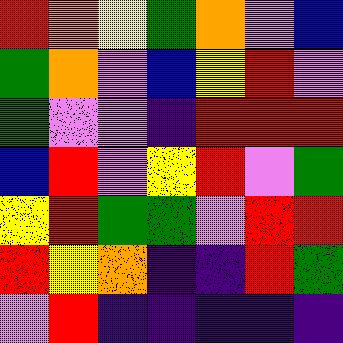[["red", "orange", "yellow", "green", "orange", "violet", "blue"], ["green", "orange", "violet", "blue", "yellow", "red", "violet"], ["green", "violet", "violet", "indigo", "red", "red", "red"], ["blue", "red", "violet", "yellow", "red", "violet", "green"], ["yellow", "red", "green", "green", "violet", "red", "red"], ["red", "yellow", "orange", "indigo", "indigo", "red", "green"], ["violet", "red", "indigo", "indigo", "indigo", "indigo", "indigo"]]